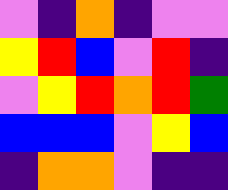[["violet", "indigo", "orange", "indigo", "violet", "violet"], ["yellow", "red", "blue", "violet", "red", "indigo"], ["violet", "yellow", "red", "orange", "red", "green"], ["blue", "blue", "blue", "violet", "yellow", "blue"], ["indigo", "orange", "orange", "violet", "indigo", "indigo"]]